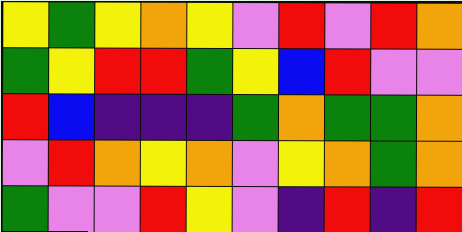[["yellow", "green", "yellow", "orange", "yellow", "violet", "red", "violet", "red", "orange"], ["green", "yellow", "red", "red", "green", "yellow", "blue", "red", "violet", "violet"], ["red", "blue", "indigo", "indigo", "indigo", "green", "orange", "green", "green", "orange"], ["violet", "red", "orange", "yellow", "orange", "violet", "yellow", "orange", "green", "orange"], ["green", "violet", "violet", "red", "yellow", "violet", "indigo", "red", "indigo", "red"]]